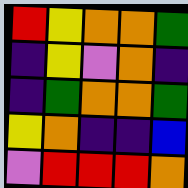[["red", "yellow", "orange", "orange", "green"], ["indigo", "yellow", "violet", "orange", "indigo"], ["indigo", "green", "orange", "orange", "green"], ["yellow", "orange", "indigo", "indigo", "blue"], ["violet", "red", "red", "red", "orange"]]